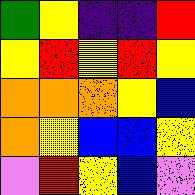[["green", "yellow", "indigo", "indigo", "red"], ["yellow", "red", "yellow", "red", "yellow"], ["orange", "orange", "orange", "yellow", "blue"], ["orange", "yellow", "blue", "blue", "yellow"], ["violet", "red", "yellow", "blue", "violet"]]